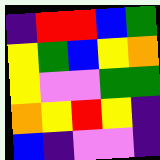[["indigo", "red", "red", "blue", "green"], ["yellow", "green", "blue", "yellow", "orange"], ["yellow", "violet", "violet", "green", "green"], ["orange", "yellow", "red", "yellow", "indigo"], ["blue", "indigo", "violet", "violet", "indigo"]]